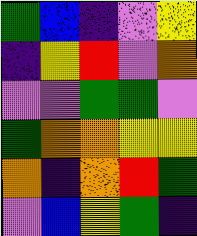[["green", "blue", "indigo", "violet", "yellow"], ["indigo", "yellow", "red", "violet", "orange"], ["violet", "violet", "green", "green", "violet"], ["green", "orange", "orange", "yellow", "yellow"], ["orange", "indigo", "orange", "red", "green"], ["violet", "blue", "yellow", "green", "indigo"]]